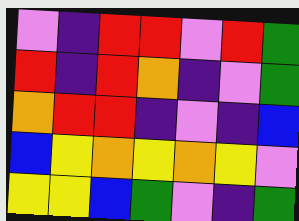[["violet", "indigo", "red", "red", "violet", "red", "green"], ["red", "indigo", "red", "orange", "indigo", "violet", "green"], ["orange", "red", "red", "indigo", "violet", "indigo", "blue"], ["blue", "yellow", "orange", "yellow", "orange", "yellow", "violet"], ["yellow", "yellow", "blue", "green", "violet", "indigo", "green"]]